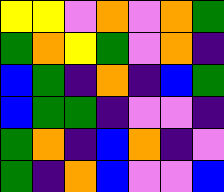[["yellow", "yellow", "violet", "orange", "violet", "orange", "green"], ["green", "orange", "yellow", "green", "violet", "orange", "indigo"], ["blue", "green", "indigo", "orange", "indigo", "blue", "green"], ["blue", "green", "green", "indigo", "violet", "violet", "indigo"], ["green", "orange", "indigo", "blue", "orange", "indigo", "violet"], ["green", "indigo", "orange", "blue", "violet", "violet", "blue"]]